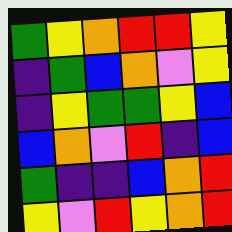[["green", "yellow", "orange", "red", "red", "yellow"], ["indigo", "green", "blue", "orange", "violet", "yellow"], ["indigo", "yellow", "green", "green", "yellow", "blue"], ["blue", "orange", "violet", "red", "indigo", "blue"], ["green", "indigo", "indigo", "blue", "orange", "red"], ["yellow", "violet", "red", "yellow", "orange", "red"]]